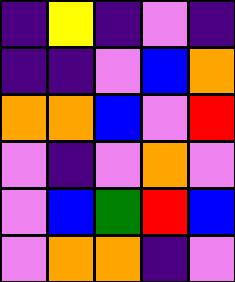[["indigo", "yellow", "indigo", "violet", "indigo"], ["indigo", "indigo", "violet", "blue", "orange"], ["orange", "orange", "blue", "violet", "red"], ["violet", "indigo", "violet", "orange", "violet"], ["violet", "blue", "green", "red", "blue"], ["violet", "orange", "orange", "indigo", "violet"]]